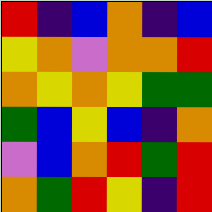[["red", "indigo", "blue", "orange", "indigo", "blue"], ["yellow", "orange", "violet", "orange", "orange", "red"], ["orange", "yellow", "orange", "yellow", "green", "green"], ["green", "blue", "yellow", "blue", "indigo", "orange"], ["violet", "blue", "orange", "red", "green", "red"], ["orange", "green", "red", "yellow", "indigo", "red"]]